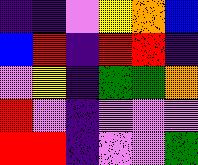[["indigo", "indigo", "violet", "yellow", "orange", "blue"], ["blue", "red", "indigo", "red", "red", "indigo"], ["violet", "yellow", "indigo", "green", "green", "orange"], ["red", "violet", "indigo", "violet", "violet", "violet"], ["red", "red", "indigo", "violet", "violet", "green"]]